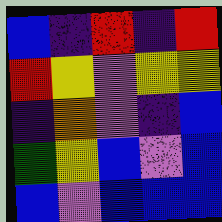[["blue", "indigo", "red", "indigo", "red"], ["red", "yellow", "violet", "yellow", "yellow"], ["indigo", "orange", "violet", "indigo", "blue"], ["green", "yellow", "blue", "violet", "blue"], ["blue", "violet", "blue", "blue", "blue"]]